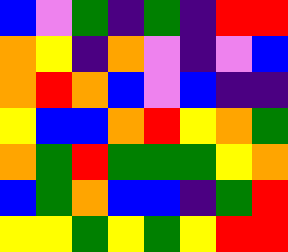[["blue", "violet", "green", "indigo", "green", "indigo", "red", "red"], ["orange", "yellow", "indigo", "orange", "violet", "indigo", "violet", "blue"], ["orange", "red", "orange", "blue", "violet", "blue", "indigo", "indigo"], ["yellow", "blue", "blue", "orange", "red", "yellow", "orange", "green"], ["orange", "green", "red", "green", "green", "green", "yellow", "orange"], ["blue", "green", "orange", "blue", "blue", "indigo", "green", "red"], ["yellow", "yellow", "green", "yellow", "green", "yellow", "red", "red"]]